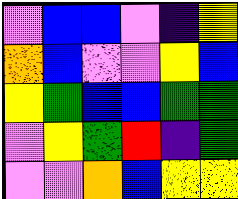[["violet", "blue", "blue", "violet", "indigo", "yellow"], ["orange", "blue", "violet", "violet", "yellow", "blue"], ["yellow", "green", "blue", "blue", "green", "green"], ["violet", "yellow", "green", "red", "indigo", "green"], ["violet", "violet", "orange", "blue", "yellow", "yellow"]]